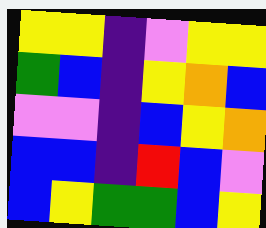[["yellow", "yellow", "indigo", "violet", "yellow", "yellow"], ["green", "blue", "indigo", "yellow", "orange", "blue"], ["violet", "violet", "indigo", "blue", "yellow", "orange"], ["blue", "blue", "indigo", "red", "blue", "violet"], ["blue", "yellow", "green", "green", "blue", "yellow"]]